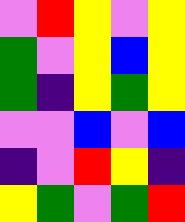[["violet", "red", "yellow", "violet", "yellow"], ["green", "violet", "yellow", "blue", "yellow"], ["green", "indigo", "yellow", "green", "yellow"], ["violet", "violet", "blue", "violet", "blue"], ["indigo", "violet", "red", "yellow", "indigo"], ["yellow", "green", "violet", "green", "red"]]